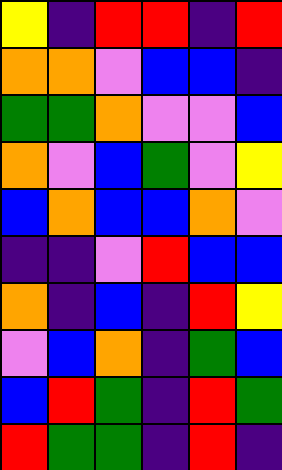[["yellow", "indigo", "red", "red", "indigo", "red"], ["orange", "orange", "violet", "blue", "blue", "indigo"], ["green", "green", "orange", "violet", "violet", "blue"], ["orange", "violet", "blue", "green", "violet", "yellow"], ["blue", "orange", "blue", "blue", "orange", "violet"], ["indigo", "indigo", "violet", "red", "blue", "blue"], ["orange", "indigo", "blue", "indigo", "red", "yellow"], ["violet", "blue", "orange", "indigo", "green", "blue"], ["blue", "red", "green", "indigo", "red", "green"], ["red", "green", "green", "indigo", "red", "indigo"]]